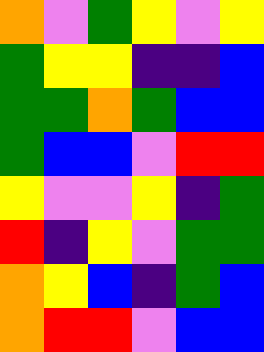[["orange", "violet", "green", "yellow", "violet", "yellow"], ["green", "yellow", "yellow", "indigo", "indigo", "blue"], ["green", "green", "orange", "green", "blue", "blue"], ["green", "blue", "blue", "violet", "red", "red"], ["yellow", "violet", "violet", "yellow", "indigo", "green"], ["red", "indigo", "yellow", "violet", "green", "green"], ["orange", "yellow", "blue", "indigo", "green", "blue"], ["orange", "red", "red", "violet", "blue", "blue"]]